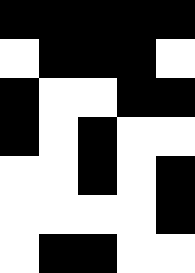[["black", "black", "black", "black", "black"], ["white", "black", "black", "black", "white"], ["black", "white", "white", "black", "black"], ["black", "white", "black", "white", "white"], ["white", "white", "black", "white", "black"], ["white", "white", "white", "white", "black"], ["white", "black", "black", "white", "white"]]